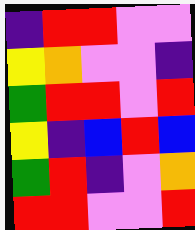[["indigo", "red", "red", "violet", "violet"], ["yellow", "orange", "violet", "violet", "indigo"], ["green", "red", "red", "violet", "red"], ["yellow", "indigo", "blue", "red", "blue"], ["green", "red", "indigo", "violet", "orange"], ["red", "red", "violet", "violet", "red"]]